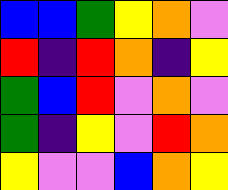[["blue", "blue", "green", "yellow", "orange", "violet"], ["red", "indigo", "red", "orange", "indigo", "yellow"], ["green", "blue", "red", "violet", "orange", "violet"], ["green", "indigo", "yellow", "violet", "red", "orange"], ["yellow", "violet", "violet", "blue", "orange", "yellow"]]